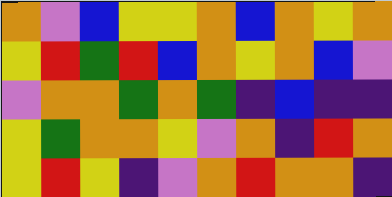[["orange", "violet", "blue", "yellow", "yellow", "orange", "blue", "orange", "yellow", "orange"], ["yellow", "red", "green", "red", "blue", "orange", "yellow", "orange", "blue", "violet"], ["violet", "orange", "orange", "green", "orange", "green", "indigo", "blue", "indigo", "indigo"], ["yellow", "green", "orange", "orange", "yellow", "violet", "orange", "indigo", "red", "orange"], ["yellow", "red", "yellow", "indigo", "violet", "orange", "red", "orange", "orange", "indigo"]]